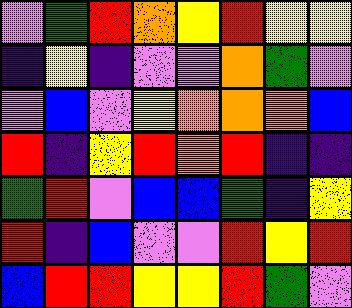[["violet", "green", "red", "orange", "yellow", "red", "yellow", "yellow"], ["indigo", "yellow", "indigo", "violet", "violet", "orange", "green", "violet"], ["violet", "blue", "violet", "yellow", "orange", "orange", "orange", "blue"], ["red", "indigo", "yellow", "red", "orange", "red", "indigo", "indigo"], ["green", "red", "violet", "blue", "blue", "green", "indigo", "yellow"], ["red", "indigo", "blue", "violet", "violet", "red", "yellow", "red"], ["blue", "red", "red", "yellow", "yellow", "red", "green", "violet"]]